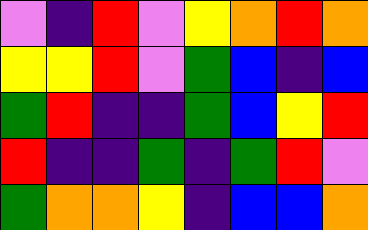[["violet", "indigo", "red", "violet", "yellow", "orange", "red", "orange"], ["yellow", "yellow", "red", "violet", "green", "blue", "indigo", "blue"], ["green", "red", "indigo", "indigo", "green", "blue", "yellow", "red"], ["red", "indigo", "indigo", "green", "indigo", "green", "red", "violet"], ["green", "orange", "orange", "yellow", "indigo", "blue", "blue", "orange"]]